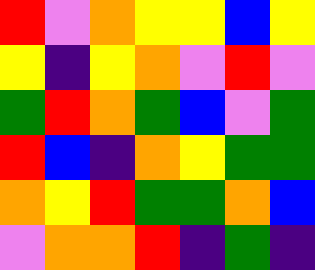[["red", "violet", "orange", "yellow", "yellow", "blue", "yellow"], ["yellow", "indigo", "yellow", "orange", "violet", "red", "violet"], ["green", "red", "orange", "green", "blue", "violet", "green"], ["red", "blue", "indigo", "orange", "yellow", "green", "green"], ["orange", "yellow", "red", "green", "green", "orange", "blue"], ["violet", "orange", "orange", "red", "indigo", "green", "indigo"]]